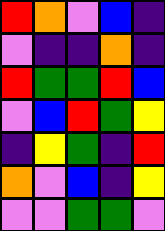[["red", "orange", "violet", "blue", "indigo"], ["violet", "indigo", "indigo", "orange", "indigo"], ["red", "green", "green", "red", "blue"], ["violet", "blue", "red", "green", "yellow"], ["indigo", "yellow", "green", "indigo", "red"], ["orange", "violet", "blue", "indigo", "yellow"], ["violet", "violet", "green", "green", "violet"]]